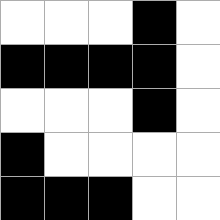[["white", "white", "white", "black", "white"], ["black", "black", "black", "black", "white"], ["white", "white", "white", "black", "white"], ["black", "white", "white", "white", "white"], ["black", "black", "black", "white", "white"]]